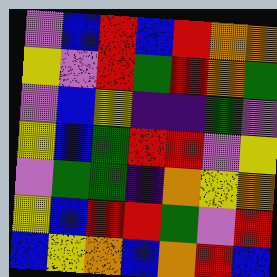[["violet", "blue", "red", "blue", "red", "orange", "orange"], ["yellow", "violet", "red", "green", "red", "orange", "green"], ["violet", "blue", "yellow", "indigo", "indigo", "green", "violet"], ["yellow", "blue", "green", "red", "red", "violet", "yellow"], ["violet", "green", "green", "indigo", "orange", "yellow", "orange"], ["yellow", "blue", "red", "red", "green", "violet", "red"], ["blue", "yellow", "orange", "blue", "orange", "red", "blue"]]